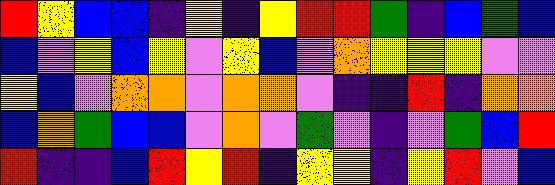[["red", "yellow", "blue", "blue", "indigo", "yellow", "indigo", "yellow", "red", "red", "green", "indigo", "blue", "green", "blue"], ["blue", "violet", "yellow", "blue", "yellow", "violet", "yellow", "blue", "violet", "orange", "yellow", "yellow", "yellow", "violet", "violet"], ["yellow", "blue", "violet", "orange", "orange", "violet", "orange", "orange", "violet", "indigo", "indigo", "red", "indigo", "orange", "orange"], ["blue", "orange", "green", "blue", "blue", "violet", "orange", "violet", "green", "violet", "indigo", "violet", "green", "blue", "red"], ["red", "indigo", "indigo", "blue", "red", "yellow", "red", "indigo", "yellow", "yellow", "indigo", "yellow", "red", "violet", "blue"]]